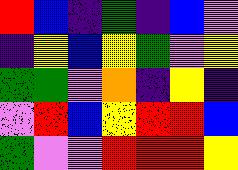[["red", "blue", "indigo", "green", "indigo", "blue", "violet"], ["indigo", "yellow", "blue", "yellow", "green", "violet", "yellow"], ["green", "green", "violet", "orange", "indigo", "yellow", "indigo"], ["violet", "red", "blue", "yellow", "red", "red", "blue"], ["green", "violet", "violet", "red", "red", "red", "yellow"]]